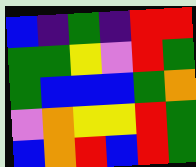[["blue", "indigo", "green", "indigo", "red", "red"], ["green", "green", "yellow", "violet", "red", "green"], ["green", "blue", "blue", "blue", "green", "orange"], ["violet", "orange", "yellow", "yellow", "red", "green"], ["blue", "orange", "red", "blue", "red", "green"]]